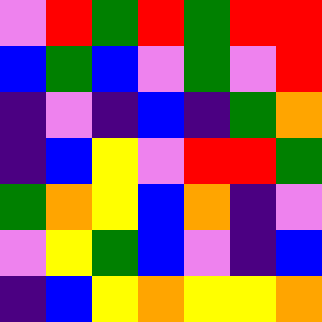[["violet", "red", "green", "red", "green", "red", "red"], ["blue", "green", "blue", "violet", "green", "violet", "red"], ["indigo", "violet", "indigo", "blue", "indigo", "green", "orange"], ["indigo", "blue", "yellow", "violet", "red", "red", "green"], ["green", "orange", "yellow", "blue", "orange", "indigo", "violet"], ["violet", "yellow", "green", "blue", "violet", "indigo", "blue"], ["indigo", "blue", "yellow", "orange", "yellow", "yellow", "orange"]]